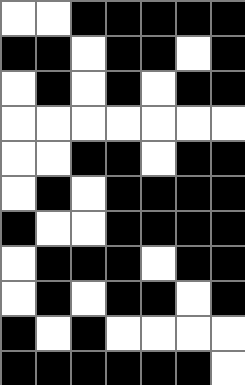[["white", "white", "black", "black", "black", "black", "black"], ["black", "black", "white", "black", "black", "white", "black"], ["white", "black", "white", "black", "white", "black", "black"], ["white", "white", "white", "white", "white", "white", "white"], ["white", "white", "black", "black", "white", "black", "black"], ["white", "black", "white", "black", "black", "black", "black"], ["black", "white", "white", "black", "black", "black", "black"], ["white", "black", "black", "black", "white", "black", "black"], ["white", "black", "white", "black", "black", "white", "black"], ["black", "white", "black", "white", "white", "white", "white"], ["black", "black", "black", "black", "black", "black", "white"]]